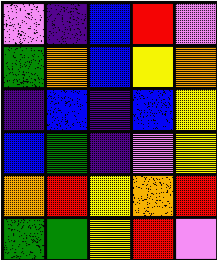[["violet", "indigo", "blue", "red", "violet"], ["green", "orange", "blue", "yellow", "orange"], ["indigo", "blue", "indigo", "blue", "yellow"], ["blue", "green", "indigo", "violet", "yellow"], ["orange", "red", "yellow", "orange", "red"], ["green", "green", "yellow", "red", "violet"]]